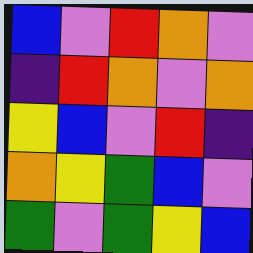[["blue", "violet", "red", "orange", "violet"], ["indigo", "red", "orange", "violet", "orange"], ["yellow", "blue", "violet", "red", "indigo"], ["orange", "yellow", "green", "blue", "violet"], ["green", "violet", "green", "yellow", "blue"]]